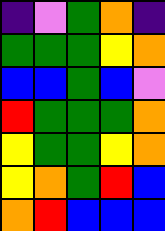[["indigo", "violet", "green", "orange", "indigo"], ["green", "green", "green", "yellow", "orange"], ["blue", "blue", "green", "blue", "violet"], ["red", "green", "green", "green", "orange"], ["yellow", "green", "green", "yellow", "orange"], ["yellow", "orange", "green", "red", "blue"], ["orange", "red", "blue", "blue", "blue"]]